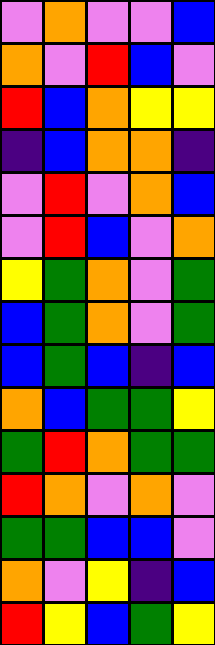[["violet", "orange", "violet", "violet", "blue"], ["orange", "violet", "red", "blue", "violet"], ["red", "blue", "orange", "yellow", "yellow"], ["indigo", "blue", "orange", "orange", "indigo"], ["violet", "red", "violet", "orange", "blue"], ["violet", "red", "blue", "violet", "orange"], ["yellow", "green", "orange", "violet", "green"], ["blue", "green", "orange", "violet", "green"], ["blue", "green", "blue", "indigo", "blue"], ["orange", "blue", "green", "green", "yellow"], ["green", "red", "orange", "green", "green"], ["red", "orange", "violet", "orange", "violet"], ["green", "green", "blue", "blue", "violet"], ["orange", "violet", "yellow", "indigo", "blue"], ["red", "yellow", "blue", "green", "yellow"]]